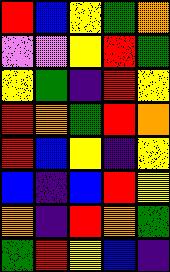[["red", "blue", "yellow", "green", "orange"], ["violet", "violet", "yellow", "red", "green"], ["yellow", "green", "indigo", "red", "yellow"], ["red", "orange", "green", "red", "orange"], ["red", "blue", "yellow", "indigo", "yellow"], ["blue", "indigo", "blue", "red", "yellow"], ["orange", "indigo", "red", "orange", "green"], ["green", "red", "yellow", "blue", "indigo"]]